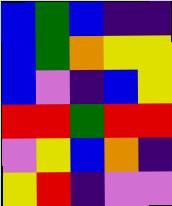[["blue", "green", "blue", "indigo", "indigo"], ["blue", "green", "orange", "yellow", "yellow"], ["blue", "violet", "indigo", "blue", "yellow"], ["red", "red", "green", "red", "red"], ["violet", "yellow", "blue", "orange", "indigo"], ["yellow", "red", "indigo", "violet", "violet"]]